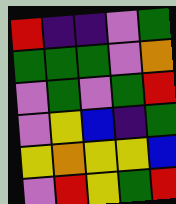[["red", "indigo", "indigo", "violet", "green"], ["green", "green", "green", "violet", "orange"], ["violet", "green", "violet", "green", "red"], ["violet", "yellow", "blue", "indigo", "green"], ["yellow", "orange", "yellow", "yellow", "blue"], ["violet", "red", "yellow", "green", "red"]]